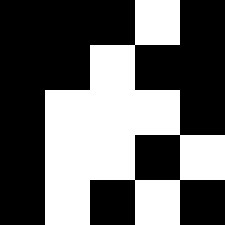[["black", "black", "black", "white", "black"], ["black", "black", "white", "black", "black"], ["black", "white", "white", "white", "black"], ["black", "white", "white", "black", "white"], ["black", "white", "black", "white", "black"]]